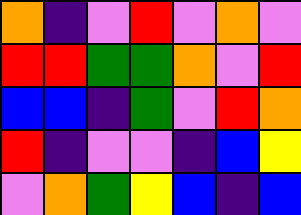[["orange", "indigo", "violet", "red", "violet", "orange", "violet"], ["red", "red", "green", "green", "orange", "violet", "red"], ["blue", "blue", "indigo", "green", "violet", "red", "orange"], ["red", "indigo", "violet", "violet", "indigo", "blue", "yellow"], ["violet", "orange", "green", "yellow", "blue", "indigo", "blue"]]